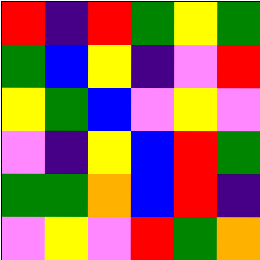[["red", "indigo", "red", "green", "yellow", "green"], ["green", "blue", "yellow", "indigo", "violet", "red"], ["yellow", "green", "blue", "violet", "yellow", "violet"], ["violet", "indigo", "yellow", "blue", "red", "green"], ["green", "green", "orange", "blue", "red", "indigo"], ["violet", "yellow", "violet", "red", "green", "orange"]]